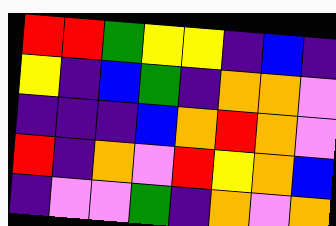[["red", "red", "green", "yellow", "yellow", "indigo", "blue", "indigo"], ["yellow", "indigo", "blue", "green", "indigo", "orange", "orange", "violet"], ["indigo", "indigo", "indigo", "blue", "orange", "red", "orange", "violet"], ["red", "indigo", "orange", "violet", "red", "yellow", "orange", "blue"], ["indigo", "violet", "violet", "green", "indigo", "orange", "violet", "orange"]]